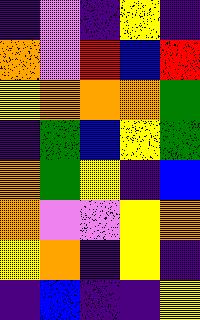[["indigo", "violet", "indigo", "yellow", "indigo"], ["orange", "violet", "red", "blue", "red"], ["yellow", "orange", "orange", "orange", "green"], ["indigo", "green", "blue", "yellow", "green"], ["orange", "green", "yellow", "indigo", "blue"], ["orange", "violet", "violet", "yellow", "orange"], ["yellow", "orange", "indigo", "yellow", "indigo"], ["indigo", "blue", "indigo", "indigo", "yellow"]]